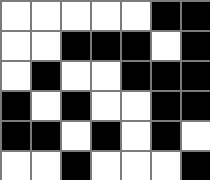[["white", "white", "white", "white", "white", "black", "black"], ["white", "white", "black", "black", "black", "white", "black"], ["white", "black", "white", "white", "black", "black", "black"], ["black", "white", "black", "white", "white", "black", "black"], ["black", "black", "white", "black", "white", "black", "white"], ["white", "white", "black", "white", "white", "white", "black"]]